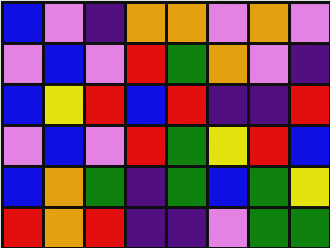[["blue", "violet", "indigo", "orange", "orange", "violet", "orange", "violet"], ["violet", "blue", "violet", "red", "green", "orange", "violet", "indigo"], ["blue", "yellow", "red", "blue", "red", "indigo", "indigo", "red"], ["violet", "blue", "violet", "red", "green", "yellow", "red", "blue"], ["blue", "orange", "green", "indigo", "green", "blue", "green", "yellow"], ["red", "orange", "red", "indigo", "indigo", "violet", "green", "green"]]